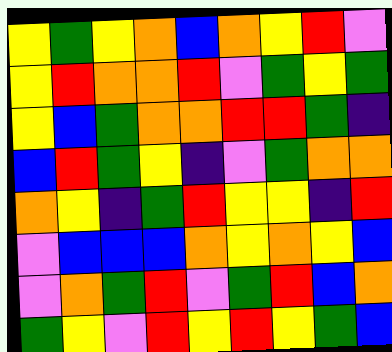[["yellow", "green", "yellow", "orange", "blue", "orange", "yellow", "red", "violet"], ["yellow", "red", "orange", "orange", "red", "violet", "green", "yellow", "green"], ["yellow", "blue", "green", "orange", "orange", "red", "red", "green", "indigo"], ["blue", "red", "green", "yellow", "indigo", "violet", "green", "orange", "orange"], ["orange", "yellow", "indigo", "green", "red", "yellow", "yellow", "indigo", "red"], ["violet", "blue", "blue", "blue", "orange", "yellow", "orange", "yellow", "blue"], ["violet", "orange", "green", "red", "violet", "green", "red", "blue", "orange"], ["green", "yellow", "violet", "red", "yellow", "red", "yellow", "green", "blue"]]